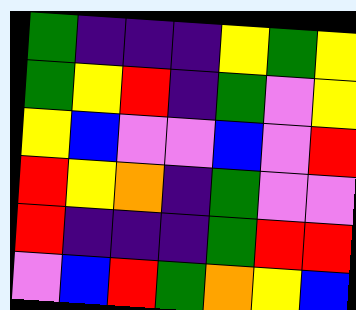[["green", "indigo", "indigo", "indigo", "yellow", "green", "yellow"], ["green", "yellow", "red", "indigo", "green", "violet", "yellow"], ["yellow", "blue", "violet", "violet", "blue", "violet", "red"], ["red", "yellow", "orange", "indigo", "green", "violet", "violet"], ["red", "indigo", "indigo", "indigo", "green", "red", "red"], ["violet", "blue", "red", "green", "orange", "yellow", "blue"]]